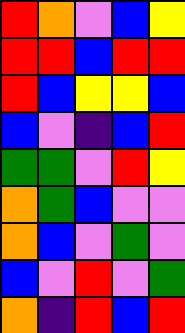[["red", "orange", "violet", "blue", "yellow"], ["red", "red", "blue", "red", "red"], ["red", "blue", "yellow", "yellow", "blue"], ["blue", "violet", "indigo", "blue", "red"], ["green", "green", "violet", "red", "yellow"], ["orange", "green", "blue", "violet", "violet"], ["orange", "blue", "violet", "green", "violet"], ["blue", "violet", "red", "violet", "green"], ["orange", "indigo", "red", "blue", "red"]]